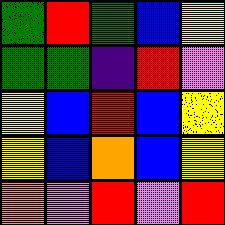[["green", "red", "green", "blue", "yellow"], ["green", "green", "indigo", "red", "violet"], ["yellow", "blue", "red", "blue", "yellow"], ["yellow", "blue", "orange", "blue", "yellow"], ["orange", "violet", "red", "violet", "red"]]